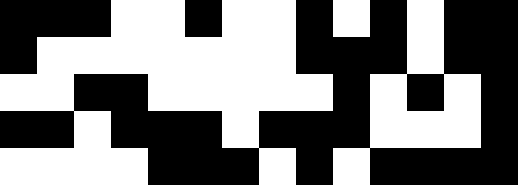[["black", "black", "black", "white", "white", "black", "white", "white", "black", "white", "black", "white", "black", "black"], ["black", "white", "white", "white", "white", "white", "white", "white", "black", "black", "black", "white", "black", "black"], ["white", "white", "black", "black", "white", "white", "white", "white", "white", "black", "white", "black", "white", "black"], ["black", "black", "white", "black", "black", "black", "white", "black", "black", "black", "white", "white", "white", "black"], ["white", "white", "white", "white", "black", "black", "black", "white", "black", "white", "black", "black", "black", "black"]]